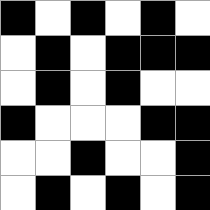[["black", "white", "black", "white", "black", "white"], ["white", "black", "white", "black", "black", "black"], ["white", "black", "white", "black", "white", "white"], ["black", "white", "white", "white", "black", "black"], ["white", "white", "black", "white", "white", "black"], ["white", "black", "white", "black", "white", "black"]]